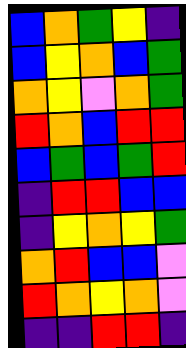[["blue", "orange", "green", "yellow", "indigo"], ["blue", "yellow", "orange", "blue", "green"], ["orange", "yellow", "violet", "orange", "green"], ["red", "orange", "blue", "red", "red"], ["blue", "green", "blue", "green", "red"], ["indigo", "red", "red", "blue", "blue"], ["indigo", "yellow", "orange", "yellow", "green"], ["orange", "red", "blue", "blue", "violet"], ["red", "orange", "yellow", "orange", "violet"], ["indigo", "indigo", "red", "red", "indigo"]]